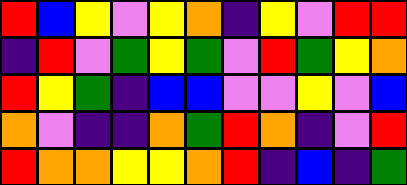[["red", "blue", "yellow", "violet", "yellow", "orange", "indigo", "yellow", "violet", "red", "red"], ["indigo", "red", "violet", "green", "yellow", "green", "violet", "red", "green", "yellow", "orange"], ["red", "yellow", "green", "indigo", "blue", "blue", "violet", "violet", "yellow", "violet", "blue"], ["orange", "violet", "indigo", "indigo", "orange", "green", "red", "orange", "indigo", "violet", "red"], ["red", "orange", "orange", "yellow", "yellow", "orange", "red", "indigo", "blue", "indigo", "green"]]